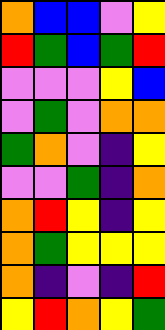[["orange", "blue", "blue", "violet", "yellow"], ["red", "green", "blue", "green", "red"], ["violet", "violet", "violet", "yellow", "blue"], ["violet", "green", "violet", "orange", "orange"], ["green", "orange", "violet", "indigo", "yellow"], ["violet", "violet", "green", "indigo", "orange"], ["orange", "red", "yellow", "indigo", "yellow"], ["orange", "green", "yellow", "yellow", "yellow"], ["orange", "indigo", "violet", "indigo", "red"], ["yellow", "red", "orange", "yellow", "green"]]